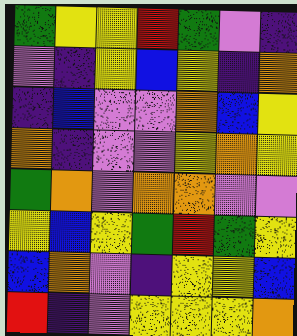[["green", "yellow", "yellow", "red", "green", "violet", "indigo"], ["violet", "indigo", "yellow", "blue", "yellow", "indigo", "orange"], ["indigo", "blue", "violet", "violet", "orange", "blue", "yellow"], ["orange", "indigo", "violet", "violet", "yellow", "orange", "yellow"], ["green", "orange", "violet", "orange", "orange", "violet", "violet"], ["yellow", "blue", "yellow", "green", "red", "green", "yellow"], ["blue", "orange", "violet", "indigo", "yellow", "yellow", "blue"], ["red", "indigo", "violet", "yellow", "yellow", "yellow", "orange"]]